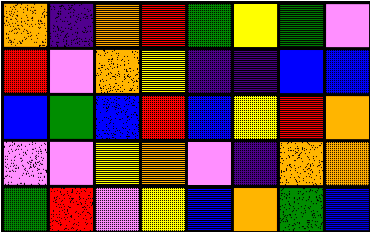[["orange", "indigo", "orange", "red", "green", "yellow", "green", "violet"], ["red", "violet", "orange", "yellow", "indigo", "indigo", "blue", "blue"], ["blue", "green", "blue", "red", "blue", "yellow", "red", "orange"], ["violet", "violet", "yellow", "orange", "violet", "indigo", "orange", "orange"], ["green", "red", "violet", "yellow", "blue", "orange", "green", "blue"]]